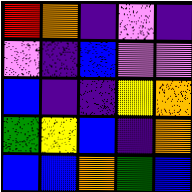[["red", "orange", "indigo", "violet", "indigo"], ["violet", "indigo", "blue", "violet", "violet"], ["blue", "indigo", "indigo", "yellow", "orange"], ["green", "yellow", "blue", "indigo", "orange"], ["blue", "blue", "orange", "green", "blue"]]